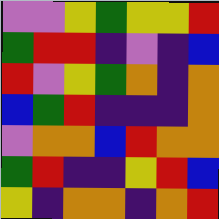[["violet", "violet", "yellow", "green", "yellow", "yellow", "red"], ["green", "red", "red", "indigo", "violet", "indigo", "blue"], ["red", "violet", "yellow", "green", "orange", "indigo", "orange"], ["blue", "green", "red", "indigo", "indigo", "indigo", "orange"], ["violet", "orange", "orange", "blue", "red", "orange", "orange"], ["green", "red", "indigo", "indigo", "yellow", "red", "blue"], ["yellow", "indigo", "orange", "orange", "indigo", "orange", "red"]]